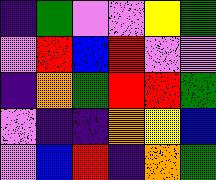[["indigo", "green", "violet", "violet", "yellow", "green"], ["violet", "red", "blue", "red", "violet", "violet"], ["indigo", "orange", "green", "red", "red", "green"], ["violet", "indigo", "indigo", "orange", "yellow", "blue"], ["violet", "blue", "red", "indigo", "orange", "green"]]